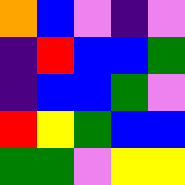[["orange", "blue", "violet", "indigo", "violet"], ["indigo", "red", "blue", "blue", "green"], ["indigo", "blue", "blue", "green", "violet"], ["red", "yellow", "green", "blue", "blue"], ["green", "green", "violet", "yellow", "yellow"]]